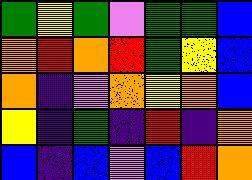[["green", "yellow", "green", "violet", "green", "green", "blue"], ["orange", "red", "orange", "red", "green", "yellow", "blue"], ["orange", "indigo", "violet", "orange", "yellow", "orange", "blue"], ["yellow", "indigo", "green", "indigo", "red", "indigo", "orange"], ["blue", "indigo", "blue", "violet", "blue", "red", "orange"]]